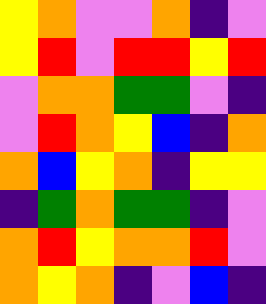[["yellow", "orange", "violet", "violet", "orange", "indigo", "violet"], ["yellow", "red", "violet", "red", "red", "yellow", "red"], ["violet", "orange", "orange", "green", "green", "violet", "indigo"], ["violet", "red", "orange", "yellow", "blue", "indigo", "orange"], ["orange", "blue", "yellow", "orange", "indigo", "yellow", "yellow"], ["indigo", "green", "orange", "green", "green", "indigo", "violet"], ["orange", "red", "yellow", "orange", "orange", "red", "violet"], ["orange", "yellow", "orange", "indigo", "violet", "blue", "indigo"]]